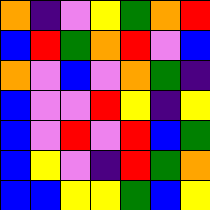[["orange", "indigo", "violet", "yellow", "green", "orange", "red"], ["blue", "red", "green", "orange", "red", "violet", "blue"], ["orange", "violet", "blue", "violet", "orange", "green", "indigo"], ["blue", "violet", "violet", "red", "yellow", "indigo", "yellow"], ["blue", "violet", "red", "violet", "red", "blue", "green"], ["blue", "yellow", "violet", "indigo", "red", "green", "orange"], ["blue", "blue", "yellow", "yellow", "green", "blue", "yellow"]]